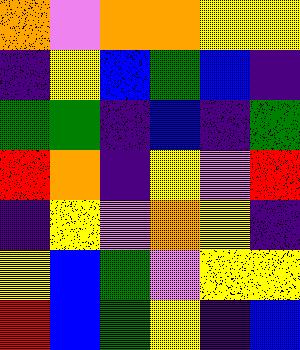[["orange", "violet", "orange", "orange", "yellow", "yellow"], ["indigo", "yellow", "blue", "green", "blue", "indigo"], ["green", "green", "indigo", "blue", "indigo", "green"], ["red", "orange", "indigo", "yellow", "violet", "red"], ["indigo", "yellow", "violet", "orange", "yellow", "indigo"], ["yellow", "blue", "green", "violet", "yellow", "yellow"], ["red", "blue", "green", "yellow", "indigo", "blue"]]